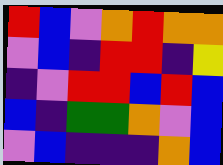[["red", "blue", "violet", "orange", "red", "orange", "orange"], ["violet", "blue", "indigo", "red", "red", "indigo", "yellow"], ["indigo", "violet", "red", "red", "blue", "red", "blue"], ["blue", "indigo", "green", "green", "orange", "violet", "blue"], ["violet", "blue", "indigo", "indigo", "indigo", "orange", "blue"]]